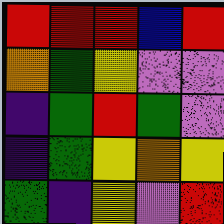[["red", "red", "red", "blue", "red"], ["orange", "green", "yellow", "violet", "violet"], ["indigo", "green", "red", "green", "violet"], ["indigo", "green", "yellow", "orange", "yellow"], ["green", "indigo", "yellow", "violet", "red"]]